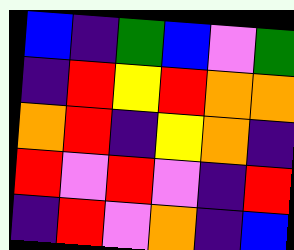[["blue", "indigo", "green", "blue", "violet", "green"], ["indigo", "red", "yellow", "red", "orange", "orange"], ["orange", "red", "indigo", "yellow", "orange", "indigo"], ["red", "violet", "red", "violet", "indigo", "red"], ["indigo", "red", "violet", "orange", "indigo", "blue"]]